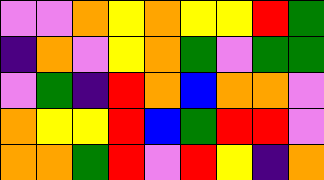[["violet", "violet", "orange", "yellow", "orange", "yellow", "yellow", "red", "green"], ["indigo", "orange", "violet", "yellow", "orange", "green", "violet", "green", "green"], ["violet", "green", "indigo", "red", "orange", "blue", "orange", "orange", "violet"], ["orange", "yellow", "yellow", "red", "blue", "green", "red", "red", "violet"], ["orange", "orange", "green", "red", "violet", "red", "yellow", "indigo", "orange"]]